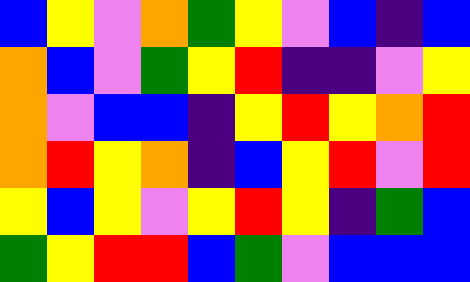[["blue", "yellow", "violet", "orange", "green", "yellow", "violet", "blue", "indigo", "blue"], ["orange", "blue", "violet", "green", "yellow", "red", "indigo", "indigo", "violet", "yellow"], ["orange", "violet", "blue", "blue", "indigo", "yellow", "red", "yellow", "orange", "red"], ["orange", "red", "yellow", "orange", "indigo", "blue", "yellow", "red", "violet", "red"], ["yellow", "blue", "yellow", "violet", "yellow", "red", "yellow", "indigo", "green", "blue"], ["green", "yellow", "red", "red", "blue", "green", "violet", "blue", "blue", "blue"]]